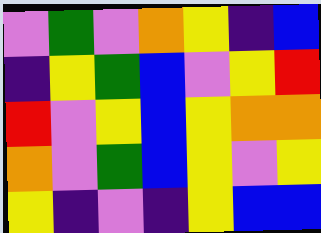[["violet", "green", "violet", "orange", "yellow", "indigo", "blue"], ["indigo", "yellow", "green", "blue", "violet", "yellow", "red"], ["red", "violet", "yellow", "blue", "yellow", "orange", "orange"], ["orange", "violet", "green", "blue", "yellow", "violet", "yellow"], ["yellow", "indigo", "violet", "indigo", "yellow", "blue", "blue"]]